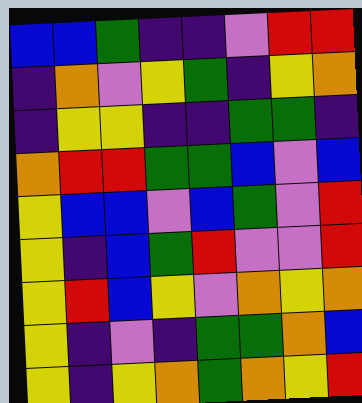[["blue", "blue", "green", "indigo", "indigo", "violet", "red", "red"], ["indigo", "orange", "violet", "yellow", "green", "indigo", "yellow", "orange"], ["indigo", "yellow", "yellow", "indigo", "indigo", "green", "green", "indigo"], ["orange", "red", "red", "green", "green", "blue", "violet", "blue"], ["yellow", "blue", "blue", "violet", "blue", "green", "violet", "red"], ["yellow", "indigo", "blue", "green", "red", "violet", "violet", "red"], ["yellow", "red", "blue", "yellow", "violet", "orange", "yellow", "orange"], ["yellow", "indigo", "violet", "indigo", "green", "green", "orange", "blue"], ["yellow", "indigo", "yellow", "orange", "green", "orange", "yellow", "red"]]